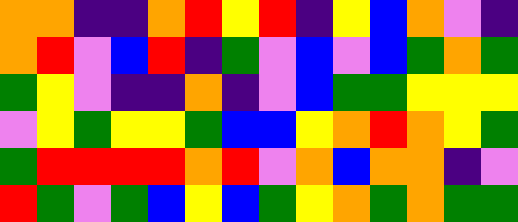[["orange", "orange", "indigo", "indigo", "orange", "red", "yellow", "red", "indigo", "yellow", "blue", "orange", "violet", "indigo"], ["orange", "red", "violet", "blue", "red", "indigo", "green", "violet", "blue", "violet", "blue", "green", "orange", "green"], ["green", "yellow", "violet", "indigo", "indigo", "orange", "indigo", "violet", "blue", "green", "green", "yellow", "yellow", "yellow"], ["violet", "yellow", "green", "yellow", "yellow", "green", "blue", "blue", "yellow", "orange", "red", "orange", "yellow", "green"], ["green", "red", "red", "red", "red", "orange", "red", "violet", "orange", "blue", "orange", "orange", "indigo", "violet"], ["red", "green", "violet", "green", "blue", "yellow", "blue", "green", "yellow", "orange", "green", "orange", "green", "green"]]